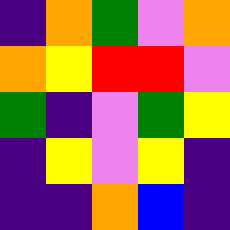[["indigo", "orange", "green", "violet", "orange"], ["orange", "yellow", "red", "red", "violet"], ["green", "indigo", "violet", "green", "yellow"], ["indigo", "yellow", "violet", "yellow", "indigo"], ["indigo", "indigo", "orange", "blue", "indigo"]]